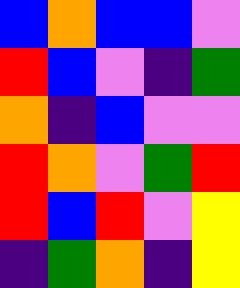[["blue", "orange", "blue", "blue", "violet"], ["red", "blue", "violet", "indigo", "green"], ["orange", "indigo", "blue", "violet", "violet"], ["red", "orange", "violet", "green", "red"], ["red", "blue", "red", "violet", "yellow"], ["indigo", "green", "orange", "indigo", "yellow"]]